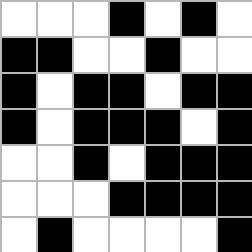[["white", "white", "white", "black", "white", "black", "white"], ["black", "black", "white", "white", "black", "white", "white"], ["black", "white", "black", "black", "white", "black", "black"], ["black", "white", "black", "black", "black", "white", "black"], ["white", "white", "black", "white", "black", "black", "black"], ["white", "white", "white", "black", "black", "black", "black"], ["white", "black", "white", "white", "white", "white", "black"]]